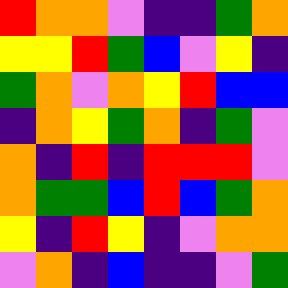[["red", "orange", "orange", "violet", "indigo", "indigo", "green", "orange"], ["yellow", "yellow", "red", "green", "blue", "violet", "yellow", "indigo"], ["green", "orange", "violet", "orange", "yellow", "red", "blue", "blue"], ["indigo", "orange", "yellow", "green", "orange", "indigo", "green", "violet"], ["orange", "indigo", "red", "indigo", "red", "red", "red", "violet"], ["orange", "green", "green", "blue", "red", "blue", "green", "orange"], ["yellow", "indigo", "red", "yellow", "indigo", "violet", "orange", "orange"], ["violet", "orange", "indigo", "blue", "indigo", "indigo", "violet", "green"]]